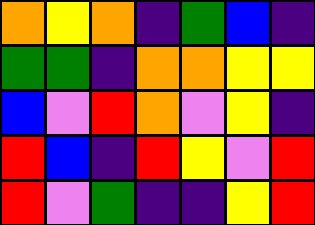[["orange", "yellow", "orange", "indigo", "green", "blue", "indigo"], ["green", "green", "indigo", "orange", "orange", "yellow", "yellow"], ["blue", "violet", "red", "orange", "violet", "yellow", "indigo"], ["red", "blue", "indigo", "red", "yellow", "violet", "red"], ["red", "violet", "green", "indigo", "indigo", "yellow", "red"]]